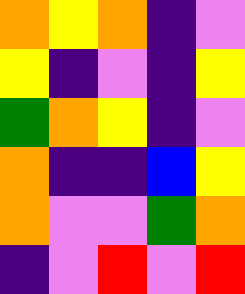[["orange", "yellow", "orange", "indigo", "violet"], ["yellow", "indigo", "violet", "indigo", "yellow"], ["green", "orange", "yellow", "indigo", "violet"], ["orange", "indigo", "indigo", "blue", "yellow"], ["orange", "violet", "violet", "green", "orange"], ["indigo", "violet", "red", "violet", "red"]]